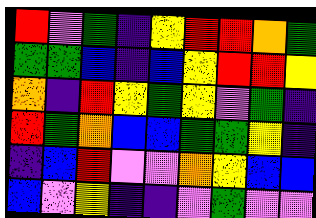[["red", "violet", "green", "indigo", "yellow", "red", "red", "orange", "green"], ["green", "green", "blue", "indigo", "blue", "yellow", "red", "red", "yellow"], ["orange", "indigo", "red", "yellow", "green", "yellow", "violet", "green", "indigo"], ["red", "green", "orange", "blue", "blue", "green", "green", "yellow", "indigo"], ["indigo", "blue", "red", "violet", "violet", "orange", "yellow", "blue", "blue"], ["blue", "violet", "yellow", "indigo", "indigo", "violet", "green", "violet", "violet"]]